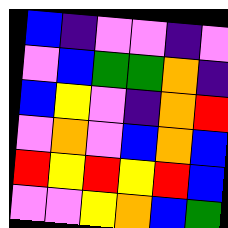[["blue", "indigo", "violet", "violet", "indigo", "violet"], ["violet", "blue", "green", "green", "orange", "indigo"], ["blue", "yellow", "violet", "indigo", "orange", "red"], ["violet", "orange", "violet", "blue", "orange", "blue"], ["red", "yellow", "red", "yellow", "red", "blue"], ["violet", "violet", "yellow", "orange", "blue", "green"]]